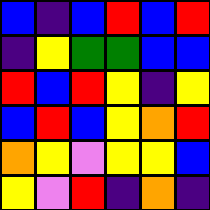[["blue", "indigo", "blue", "red", "blue", "red"], ["indigo", "yellow", "green", "green", "blue", "blue"], ["red", "blue", "red", "yellow", "indigo", "yellow"], ["blue", "red", "blue", "yellow", "orange", "red"], ["orange", "yellow", "violet", "yellow", "yellow", "blue"], ["yellow", "violet", "red", "indigo", "orange", "indigo"]]